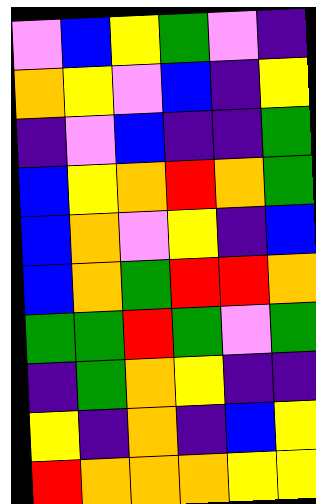[["violet", "blue", "yellow", "green", "violet", "indigo"], ["orange", "yellow", "violet", "blue", "indigo", "yellow"], ["indigo", "violet", "blue", "indigo", "indigo", "green"], ["blue", "yellow", "orange", "red", "orange", "green"], ["blue", "orange", "violet", "yellow", "indigo", "blue"], ["blue", "orange", "green", "red", "red", "orange"], ["green", "green", "red", "green", "violet", "green"], ["indigo", "green", "orange", "yellow", "indigo", "indigo"], ["yellow", "indigo", "orange", "indigo", "blue", "yellow"], ["red", "orange", "orange", "orange", "yellow", "yellow"]]